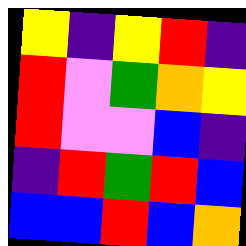[["yellow", "indigo", "yellow", "red", "indigo"], ["red", "violet", "green", "orange", "yellow"], ["red", "violet", "violet", "blue", "indigo"], ["indigo", "red", "green", "red", "blue"], ["blue", "blue", "red", "blue", "orange"]]